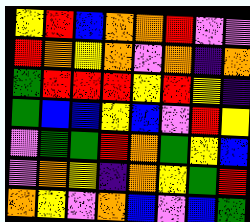[["yellow", "red", "blue", "orange", "orange", "red", "violet", "violet"], ["red", "orange", "yellow", "orange", "violet", "orange", "indigo", "orange"], ["green", "red", "red", "red", "yellow", "red", "yellow", "indigo"], ["green", "blue", "blue", "yellow", "blue", "violet", "red", "yellow"], ["violet", "green", "green", "red", "orange", "green", "yellow", "blue"], ["violet", "orange", "yellow", "indigo", "orange", "yellow", "green", "red"], ["orange", "yellow", "violet", "orange", "blue", "violet", "blue", "green"]]